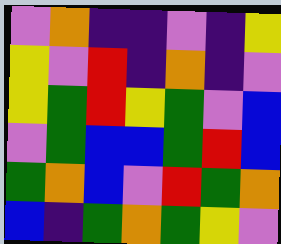[["violet", "orange", "indigo", "indigo", "violet", "indigo", "yellow"], ["yellow", "violet", "red", "indigo", "orange", "indigo", "violet"], ["yellow", "green", "red", "yellow", "green", "violet", "blue"], ["violet", "green", "blue", "blue", "green", "red", "blue"], ["green", "orange", "blue", "violet", "red", "green", "orange"], ["blue", "indigo", "green", "orange", "green", "yellow", "violet"]]